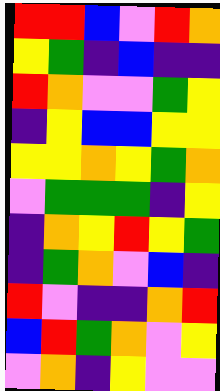[["red", "red", "blue", "violet", "red", "orange"], ["yellow", "green", "indigo", "blue", "indigo", "indigo"], ["red", "orange", "violet", "violet", "green", "yellow"], ["indigo", "yellow", "blue", "blue", "yellow", "yellow"], ["yellow", "yellow", "orange", "yellow", "green", "orange"], ["violet", "green", "green", "green", "indigo", "yellow"], ["indigo", "orange", "yellow", "red", "yellow", "green"], ["indigo", "green", "orange", "violet", "blue", "indigo"], ["red", "violet", "indigo", "indigo", "orange", "red"], ["blue", "red", "green", "orange", "violet", "yellow"], ["violet", "orange", "indigo", "yellow", "violet", "violet"]]